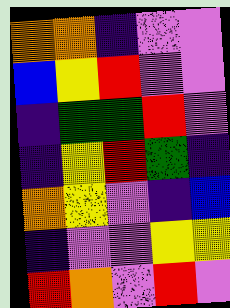[["orange", "orange", "indigo", "violet", "violet"], ["blue", "yellow", "red", "violet", "violet"], ["indigo", "green", "green", "red", "violet"], ["indigo", "yellow", "red", "green", "indigo"], ["orange", "yellow", "violet", "indigo", "blue"], ["indigo", "violet", "violet", "yellow", "yellow"], ["red", "orange", "violet", "red", "violet"]]